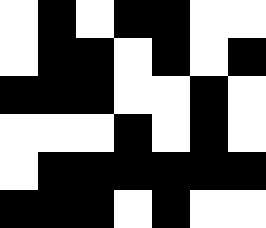[["white", "black", "white", "black", "black", "white", "white"], ["white", "black", "black", "white", "black", "white", "black"], ["black", "black", "black", "white", "white", "black", "white"], ["white", "white", "white", "black", "white", "black", "white"], ["white", "black", "black", "black", "black", "black", "black"], ["black", "black", "black", "white", "black", "white", "white"]]